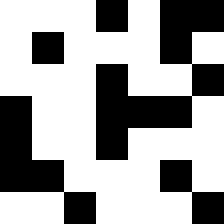[["white", "white", "white", "black", "white", "black", "black"], ["white", "black", "white", "white", "white", "black", "white"], ["white", "white", "white", "black", "white", "white", "black"], ["black", "white", "white", "black", "black", "black", "white"], ["black", "white", "white", "black", "white", "white", "white"], ["black", "black", "white", "white", "white", "black", "white"], ["white", "white", "black", "white", "white", "white", "black"]]